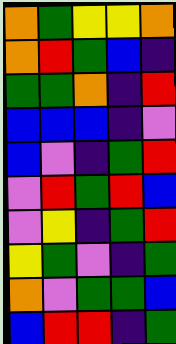[["orange", "green", "yellow", "yellow", "orange"], ["orange", "red", "green", "blue", "indigo"], ["green", "green", "orange", "indigo", "red"], ["blue", "blue", "blue", "indigo", "violet"], ["blue", "violet", "indigo", "green", "red"], ["violet", "red", "green", "red", "blue"], ["violet", "yellow", "indigo", "green", "red"], ["yellow", "green", "violet", "indigo", "green"], ["orange", "violet", "green", "green", "blue"], ["blue", "red", "red", "indigo", "green"]]